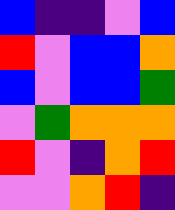[["blue", "indigo", "indigo", "violet", "blue"], ["red", "violet", "blue", "blue", "orange"], ["blue", "violet", "blue", "blue", "green"], ["violet", "green", "orange", "orange", "orange"], ["red", "violet", "indigo", "orange", "red"], ["violet", "violet", "orange", "red", "indigo"]]